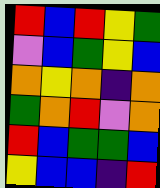[["red", "blue", "red", "yellow", "green"], ["violet", "blue", "green", "yellow", "blue"], ["orange", "yellow", "orange", "indigo", "orange"], ["green", "orange", "red", "violet", "orange"], ["red", "blue", "green", "green", "blue"], ["yellow", "blue", "blue", "indigo", "red"]]